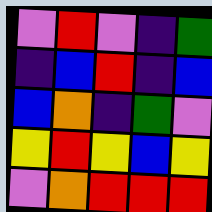[["violet", "red", "violet", "indigo", "green"], ["indigo", "blue", "red", "indigo", "blue"], ["blue", "orange", "indigo", "green", "violet"], ["yellow", "red", "yellow", "blue", "yellow"], ["violet", "orange", "red", "red", "red"]]